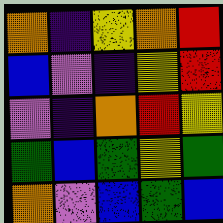[["orange", "indigo", "yellow", "orange", "red"], ["blue", "violet", "indigo", "yellow", "red"], ["violet", "indigo", "orange", "red", "yellow"], ["green", "blue", "green", "yellow", "green"], ["orange", "violet", "blue", "green", "blue"]]